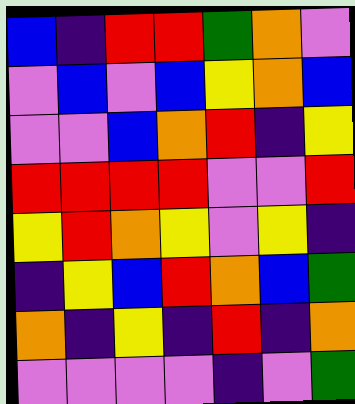[["blue", "indigo", "red", "red", "green", "orange", "violet"], ["violet", "blue", "violet", "blue", "yellow", "orange", "blue"], ["violet", "violet", "blue", "orange", "red", "indigo", "yellow"], ["red", "red", "red", "red", "violet", "violet", "red"], ["yellow", "red", "orange", "yellow", "violet", "yellow", "indigo"], ["indigo", "yellow", "blue", "red", "orange", "blue", "green"], ["orange", "indigo", "yellow", "indigo", "red", "indigo", "orange"], ["violet", "violet", "violet", "violet", "indigo", "violet", "green"]]